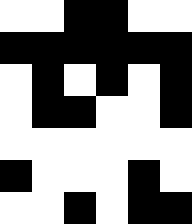[["white", "white", "black", "black", "white", "white"], ["black", "black", "black", "black", "black", "black"], ["white", "black", "white", "black", "white", "black"], ["white", "black", "black", "white", "white", "black"], ["white", "white", "white", "white", "white", "white"], ["black", "white", "white", "white", "black", "white"], ["white", "white", "black", "white", "black", "black"]]